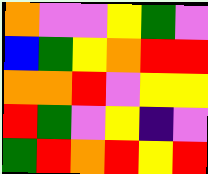[["orange", "violet", "violet", "yellow", "green", "violet"], ["blue", "green", "yellow", "orange", "red", "red"], ["orange", "orange", "red", "violet", "yellow", "yellow"], ["red", "green", "violet", "yellow", "indigo", "violet"], ["green", "red", "orange", "red", "yellow", "red"]]